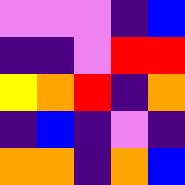[["violet", "violet", "violet", "indigo", "blue"], ["indigo", "indigo", "violet", "red", "red"], ["yellow", "orange", "red", "indigo", "orange"], ["indigo", "blue", "indigo", "violet", "indigo"], ["orange", "orange", "indigo", "orange", "blue"]]